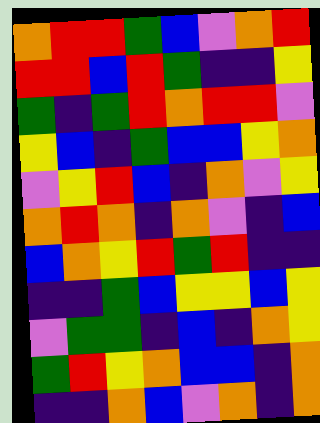[["orange", "red", "red", "green", "blue", "violet", "orange", "red"], ["red", "red", "blue", "red", "green", "indigo", "indigo", "yellow"], ["green", "indigo", "green", "red", "orange", "red", "red", "violet"], ["yellow", "blue", "indigo", "green", "blue", "blue", "yellow", "orange"], ["violet", "yellow", "red", "blue", "indigo", "orange", "violet", "yellow"], ["orange", "red", "orange", "indigo", "orange", "violet", "indigo", "blue"], ["blue", "orange", "yellow", "red", "green", "red", "indigo", "indigo"], ["indigo", "indigo", "green", "blue", "yellow", "yellow", "blue", "yellow"], ["violet", "green", "green", "indigo", "blue", "indigo", "orange", "yellow"], ["green", "red", "yellow", "orange", "blue", "blue", "indigo", "orange"], ["indigo", "indigo", "orange", "blue", "violet", "orange", "indigo", "orange"]]